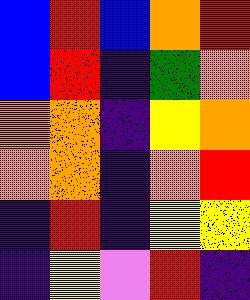[["blue", "red", "blue", "orange", "red"], ["blue", "red", "indigo", "green", "orange"], ["orange", "orange", "indigo", "yellow", "orange"], ["orange", "orange", "indigo", "orange", "red"], ["indigo", "red", "indigo", "yellow", "yellow"], ["indigo", "yellow", "violet", "red", "indigo"]]